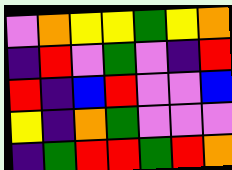[["violet", "orange", "yellow", "yellow", "green", "yellow", "orange"], ["indigo", "red", "violet", "green", "violet", "indigo", "red"], ["red", "indigo", "blue", "red", "violet", "violet", "blue"], ["yellow", "indigo", "orange", "green", "violet", "violet", "violet"], ["indigo", "green", "red", "red", "green", "red", "orange"]]